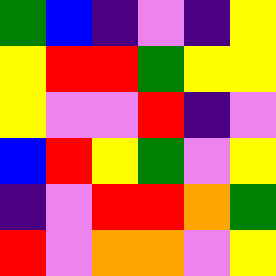[["green", "blue", "indigo", "violet", "indigo", "yellow"], ["yellow", "red", "red", "green", "yellow", "yellow"], ["yellow", "violet", "violet", "red", "indigo", "violet"], ["blue", "red", "yellow", "green", "violet", "yellow"], ["indigo", "violet", "red", "red", "orange", "green"], ["red", "violet", "orange", "orange", "violet", "yellow"]]